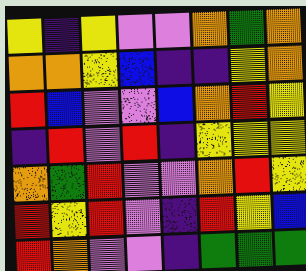[["yellow", "indigo", "yellow", "violet", "violet", "orange", "green", "orange"], ["orange", "orange", "yellow", "blue", "indigo", "indigo", "yellow", "orange"], ["red", "blue", "violet", "violet", "blue", "orange", "red", "yellow"], ["indigo", "red", "violet", "red", "indigo", "yellow", "yellow", "yellow"], ["orange", "green", "red", "violet", "violet", "orange", "red", "yellow"], ["red", "yellow", "red", "violet", "indigo", "red", "yellow", "blue"], ["red", "orange", "violet", "violet", "indigo", "green", "green", "green"]]